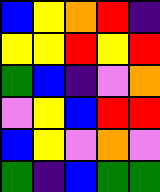[["blue", "yellow", "orange", "red", "indigo"], ["yellow", "yellow", "red", "yellow", "red"], ["green", "blue", "indigo", "violet", "orange"], ["violet", "yellow", "blue", "red", "red"], ["blue", "yellow", "violet", "orange", "violet"], ["green", "indigo", "blue", "green", "green"]]